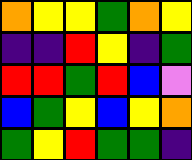[["orange", "yellow", "yellow", "green", "orange", "yellow"], ["indigo", "indigo", "red", "yellow", "indigo", "green"], ["red", "red", "green", "red", "blue", "violet"], ["blue", "green", "yellow", "blue", "yellow", "orange"], ["green", "yellow", "red", "green", "green", "indigo"]]